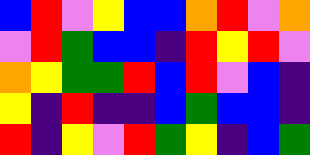[["blue", "red", "violet", "yellow", "blue", "blue", "orange", "red", "violet", "orange"], ["violet", "red", "green", "blue", "blue", "indigo", "red", "yellow", "red", "violet"], ["orange", "yellow", "green", "green", "red", "blue", "red", "violet", "blue", "indigo"], ["yellow", "indigo", "red", "indigo", "indigo", "blue", "green", "blue", "blue", "indigo"], ["red", "indigo", "yellow", "violet", "red", "green", "yellow", "indigo", "blue", "green"]]